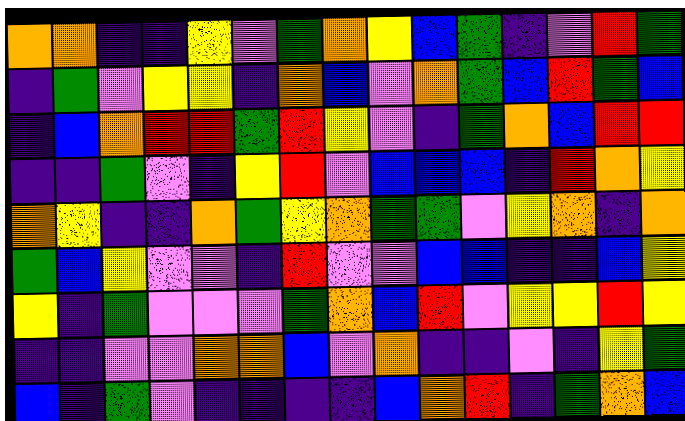[["orange", "orange", "indigo", "indigo", "yellow", "violet", "green", "orange", "yellow", "blue", "green", "indigo", "violet", "red", "green"], ["indigo", "green", "violet", "yellow", "yellow", "indigo", "orange", "blue", "violet", "orange", "green", "blue", "red", "green", "blue"], ["indigo", "blue", "orange", "red", "red", "green", "red", "yellow", "violet", "indigo", "green", "orange", "blue", "red", "red"], ["indigo", "indigo", "green", "violet", "indigo", "yellow", "red", "violet", "blue", "blue", "blue", "indigo", "red", "orange", "yellow"], ["orange", "yellow", "indigo", "indigo", "orange", "green", "yellow", "orange", "green", "green", "violet", "yellow", "orange", "indigo", "orange"], ["green", "blue", "yellow", "violet", "violet", "indigo", "red", "violet", "violet", "blue", "blue", "indigo", "indigo", "blue", "yellow"], ["yellow", "indigo", "green", "violet", "violet", "violet", "green", "orange", "blue", "red", "violet", "yellow", "yellow", "red", "yellow"], ["indigo", "indigo", "violet", "violet", "orange", "orange", "blue", "violet", "orange", "indigo", "indigo", "violet", "indigo", "yellow", "green"], ["blue", "indigo", "green", "violet", "indigo", "indigo", "indigo", "indigo", "blue", "orange", "red", "indigo", "green", "orange", "blue"]]